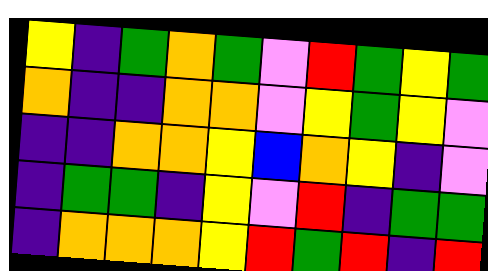[["yellow", "indigo", "green", "orange", "green", "violet", "red", "green", "yellow", "green"], ["orange", "indigo", "indigo", "orange", "orange", "violet", "yellow", "green", "yellow", "violet"], ["indigo", "indigo", "orange", "orange", "yellow", "blue", "orange", "yellow", "indigo", "violet"], ["indigo", "green", "green", "indigo", "yellow", "violet", "red", "indigo", "green", "green"], ["indigo", "orange", "orange", "orange", "yellow", "red", "green", "red", "indigo", "red"]]